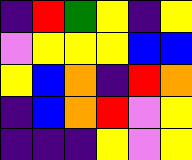[["indigo", "red", "green", "yellow", "indigo", "yellow"], ["violet", "yellow", "yellow", "yellow", "blue", "blue"], ["yellow", "blue", "orange", "indigo", "red", "orange"], ["indigo", "blue", "orange", "red", "violet", "yellow"], ["indigo", "indigo", "indigo", "yellow", "violet", "yellow"]]